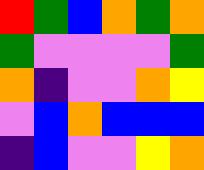[["red", "green", "blue", "orange", "green", "orange"], ["green", "violet", "violet", "violet", "violet", "green"], ["orange", "indigo", "violet", "violet", "orange", "yellow"], ["violet", "blue", "orange", "blue", "blue", "blue"], ["indigo", "blue", "violet", "violet", "yellow", "orange"]]